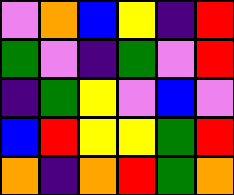[["violet", "orange", "blue", "yellow", "indigo", "red"], ["green", "violet", "indigo", "green", "violet", "red"], ["indigo", "green", "yellow", "violet", "blue", "violet"], ["blue", "red", "yellow", "yellow", "green", "red"], ["orange", "indigo", "orange", "red", "green", "orange"]]